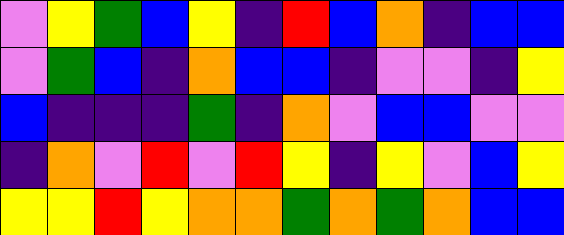[["violet", "yellow", "green", "blue", "yellow", "indigo", "red", "blue", "orange", "indigo", "blue", "blue"], ["violet", "green", "blue", "indigo", "orange", "blue", "blue", "indigo", "violet", "violet", "indigo", "yellow"], ["blue", "indigo", "indigo", "indigo", "green", "indigo", "orange", "violet", "blue", "blue", "violet", "violet"], ["indigo", "orange", "violet", "red", "violet", "red", "yellow", "indigo", "yellow", "violet", "blue", "yellow"], ["yellow", "yellow", "red", "yellow", "orange", "orange", "green", "orange", "green", "orange", "blue", "blue"]]